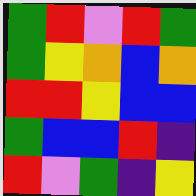[["green", "red", "violet", "red", "green"], ["green", "yellow", "orange", "blue", "orange"], ["red", "red", "yellow", "blue", "blue"], ["green", "blue", "blue", "red", "indigo"], ["red", "violet", "green", "indigo", "yellow"]]